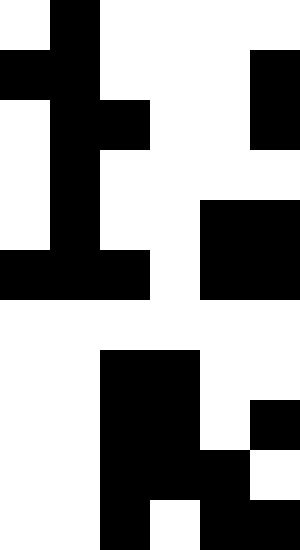[["white", "black", "white", "white", "white", "white"], ["black", "black", "white", "white", "white", "black"], ["white", "black", "black", "white", "white", "black"], ["white", "black", "white", "white", "white", "white"], ["white", "black", "white", "white", "black", "black"], ["black", "black", "black", "white", "black", "black"], ["white", "white", "white", "white", "white", "white"], ["white", "white", "black", "black", "white", "white"], ["white", "white", "black", "black", "white", "black"], ["white", "white", "black", "black", "black", "white"], ["white", "white", "black", "white", "black", "black"]]